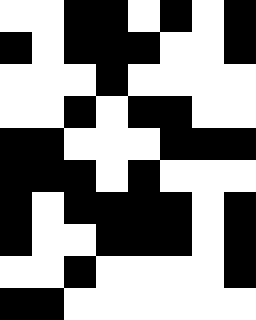[["white", "white", "black", "black", "white", "black", "white", "black"], ["black", "white", "black", "black", "black", "white", "white", "black"], ["white", "white", "white", "black", "white", "white", "white", "white"], ["white", "white", "black", "white", "black", "black", "white", "white"], ["black", "black", "white", "white", "white", "black", "black", "black"], ["black", "black", "black", "white", "black", "white", "white", "white"], ["black", "white", "black", "black", "black", "black", "white", "black"], ["black", "white", "white", "black", "black", "black", "white", "black"], ["white", "white", "black", "white", "white", "white", "white", "black"], ["black", "black", "white", "white", "white", "white", "white", "white"]]